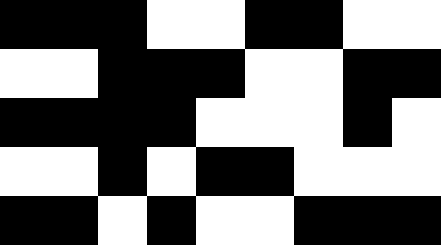[["black", "black", "black", "white", "white", "black", "black", "white", "white"], ["white", "white", "black", "black", "black", "white", "white", "black", "black"], ["black", "black", "black", "black", "white", "white", "white", "black", "white"], ["white", "white", "black", "white", "black", "black", "white", "white", "white"], ["black", "black", "white", "black", "white", "white", "black", "black", "black"]]